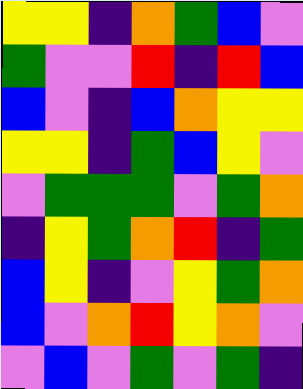[["yellow", "yellow", "indigo", "orange", "green", "blue", "violet"], ["green", "violet", "violet", "red", "indigo", "red", "blue"], ["blue", "violet", "indigo", "blue", "orange", "yellow", "yellow"], ["yellow", "yellow", "indigo", "green", "blue", "yellow", "violet"], ["violet", "green", "green", "green", "violet", "green", "orange"], ["indigo", "yellow", "green", "orange", "red", "indigo", "green"], ["blue", "yellow", "indigo", "violet", "yellow", "green", "orange"], ["blue", "violet", "orange", "red", "yellow", "orange", "violet"], ["violet", "blue", "violet", "green", "violet", "green", "indigo"]]